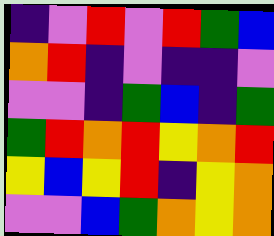[["indigo", "violet", "red", "violet", "red", "green", "blue"], ["orange", "red", "indigo", "violet", "indigo", "indigo", "violet"], ["violet", "violet", "indigo", "green", "blue", "indigo", "green"], ["green", "red", "orange", "red", "yellow", "orange", "red"], ["yellow", "blue", "yellow", "red", "indigo", "yellow", "orange"], ["violet", "violet", "blue", "green", "orange", "yellow", "orange"]]